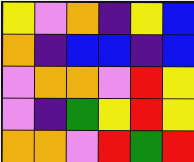[["yellow", "violet", "orange", "indigo", "yellow", "blue"], ["orange", "indigo", "blue", "blue", "indigo", "blue"], ["violet", "orange", "orange", "violet", "red", "yellow"], ["violet", "indigo", "green", "yellow", "red", "yellow"], ["orange", "orange", "violet", "red", "green", "red"]]